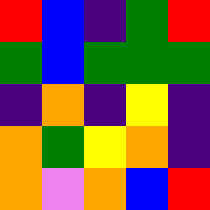[["red", "blue", "indigo", "green", "red"], ["green", "blue", "green", "green", "green"], ["indigo", "orange", "indigo", "yellow", "indigo"], ["orange", "green", "yellow", "orange", "indigo"], ["orange", "violet", "orange", "blue", "red"]]